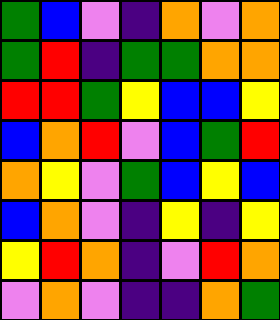[["green", "blue", "violet", "indigo", "orange", "violet", "orange"], ["green", "red", "indigo", "green", "green", "orange", "orange"], ["red", "red", "green", "yellow", "blue", "blue", "yellow"], ["blue", "orange", "red", "violet", "blue", "green", "red"], ["orange", "yellow", "violet", "green", "blue", "yellow", "blue"], ["blue", "orange", "violet", "indigo", "yellow", "indigo", "yellow"], ["yellow", "red", "orange", "indigo", "violet", "red", "orange"], ["violet", "orange", "violet", "indigo", "indigo", "orange", "green"]]